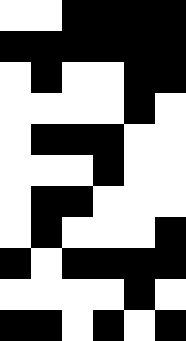[["white", "white", "black", "black", "black", "black"], ["black", "black", "black", "black", "black", "black"], ["white", "black", "white", "white", "black", "black"], ["white", "white", "white", "white", "black", "white"], ["white", "black", "black", "black", "white", "white"], ["white", "white", "white", "black", "white", "white"], ["white", "black", "black", "white", "white", "white"], ["white", "black", "white", "white", "white", "black"], ["black", "white", "black", "black", "black", "black"], ["white", "white", "white", "white", "black", "white"], ["black", "black", "white", "black", "white", "black"]]